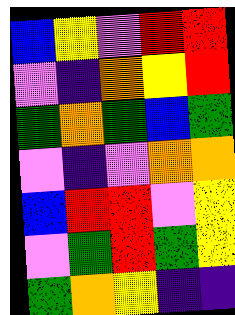[["blue", "yellow", "violet", "red", "red"], ["violet", "indigo", "orange", "yellow", "red"], ["green", "orange", "green", "blue", "green"], ["violet", "indigo", "violet", "orange", "orange"], ["blue", "red", "red", "violet", "yellow"], ["violet", "green", "red", "green", "yellow"], ["green", "orange", "yellow", "indigo", "indigo"]]